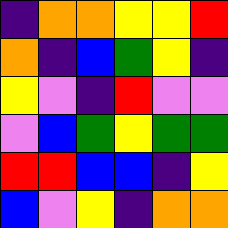[["indigo", "orange", "orange", "yellow", "yellow", "red"], ["orange", "indigo", "blue", "green", "yellow", "indigo"], ["yellow", "violet", "indigo", "red", "violet", "violet"], ["violet", "blue", "green", "yellow", "green", "green"], ["red", "red", "blue", "blue", "indigo", "yellow"], ["blue", "violet", "yellow", "indigo", "orange", "orange"]]